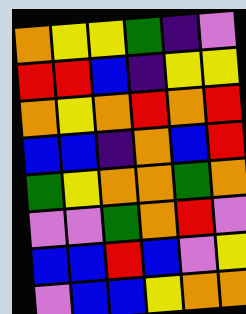[["orange", "yellow", "yellow", "green", "indigo", "violet"], ["red", "red", "blue", "indigo", "yellow", "yellow"], ["orange", "yellow", "orange", "red", "orange", "red"], ["blue", "blue", "indigo", "orange", "blue", "red"], ["green", "yellow", "orange", "orange", "green", "orange"], ["violet", "violet", "green", "orange", "red", "violet"], ["blue", "blue", "red", "blue", "violet", "yellow"], ["violet", "blue", "blue", "yellow", "orange", "orange"]]